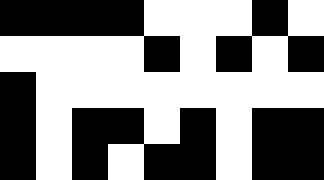[["black", "black", "black", "black", "white", "white", "white", "black", "white"], ["white", "white", "white", "white", "black", "white", "black", "white", "black"], ["black", "white", "white", "white", "white", "white", "white", "white", "white"], ["black", "white", "black", "black", "white", "black", "white", "black", "black"], ["black", "white", "black", "white", "black", "black", "white", "black", "black"]]